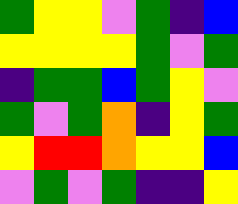[["green", "yellow", "yellow", "violet", "green", "indigo", "blue"], ["yellow", "yellow", "yellow", "yellow", "green", "violet", "green"], ["indigo", "green", "green", "blue", "green", "yellow", "violet"], ["green", "violet", "green", "orange", "indigo", "yellow", "green"], ["yellow", "red", "red", "orange", "yellow", "yellow", "blue"], ["violet", "green", "violet", "green", "indigo", "indigo", "yellow"]]